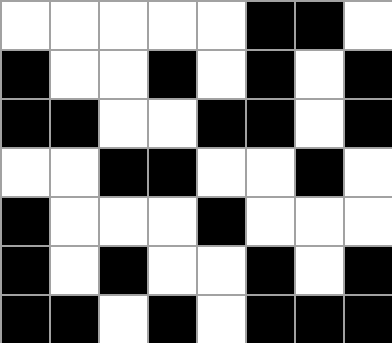[["white", "white", "white", "white", "white", "black", "black", "white"], ["black", "white", "white", "black", "white", "black", "white", "black"], ["black", "black", "white", "white", "black", "black", "white", "black"], ["white", "white", "black", "black", "white", "white", "black", "white"], ["black", "white", "white", "white", "black", "white", "white", "white"], ["black", "white", "black", "white", "white", "black", "white", "black"], ["black", "black", "white", "black", "white", "black", "black", "black"]]